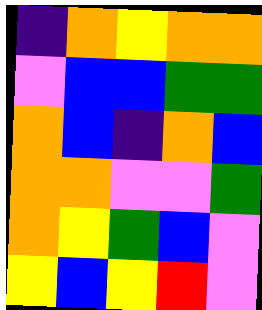[["indigo", "orange", "yellow", "orange", "orange"], ["violet", "blue", "blue", "green", "green"], ["orange", "blue", "indigo", "orange", "blue"], ["orange", "orange", "violet", "violet", "green"], ["orange", "yellow", "green", "blue", "violet"], ["yellow", "blue", "yellow", "red", "violet"]]